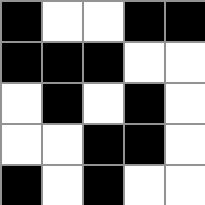[["black", "white", "white", "black", "black"], ["black", "black", "black", "white", "white"], ["white", "black", "white", "black", "white"], ["white", "white", "black", "black", "white"], ["black", "white", "black", "white", "white"]]